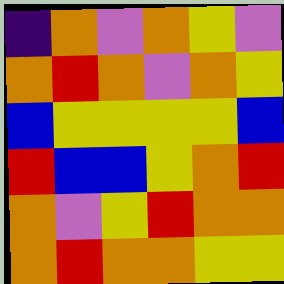[["indigo", "orange", "violet", "orange", "yellow", "violet"], ["orange", "red", "orange", "violet", "orange", "yellow"], ["blue", "yellow", "yellow", "yellow", "yellow", "blue"], ["red", "blue", "blue", "yellow", "orange", "red"], ["orange", "violet", "yellow", "red", "orange", "orange"], ["orange", "red", "orange", "orange", "yellow", "yellow"]]